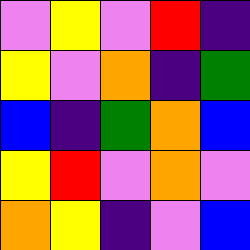[["violet", "yellow", "violet", "red", "indigo"], ["yellow", "violet", "orange", "indigo", "green"], ["blue", "indigo", "green", "orange", "blue"], ["yellow", "red", "violet", "orange", "violet"], ["orange", "yellow", "indigo", "violet", "blue"]]